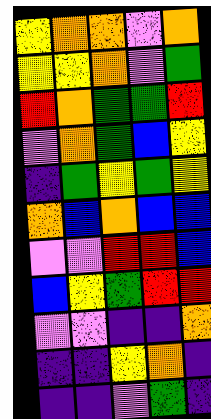[["yellow", "orange", "orange", "violet", "orange"], ["yellow", "yellow", "orange", "violet", "green"], ["red", "orange", "green", "green", "red"], ["violet", "orange", "green", "blue", "yellow"], ["indigo", "green", "yellow", "green", "yellow"], ["orange", "blue", "orange", "blue", "blue"], ["violet", "violet", "red", "red", "blue"], ["blue", "yellow", "green", "red", "red"], ["violet", "violet", "indigo", "indigo", "orange"], ["indigo", "indigo", "yellow", "orange", "indigo"], ["indigo", "indigo", "violet", "green", "indigo"]]